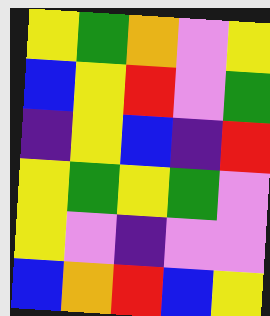[["yellow", "green", "orange", "violet", "yellow"], ["blue", "yellow", "red", "violet", "green"], ["indigo", "yellow", "blue", "indigo", "red"], ["yellow", "green", "yellow", "green", "violet"], ["yellow", "violet", "indigo", "violet", "violet"], ["blue", "orange", "red", "blue", "yellow"]]